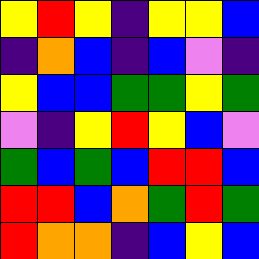[["yellow", "red", "yellow", "indigo", "yellow", "yellow", "blue"], ["indigo", "orange", "blue", "indigo", "blue", "violet", "indigo"], ["yellow", "blue", "blue", "green", "green", "yellow", "green"], ["violet", "indigo", "yellow", "red", "yellow", "blue", "violet"], ["green", "blue", "green", "blue", "red", "red", "blue"], ["red", "red", "blue", "orange", "green", "red", "green"], ["red", "orange", "orange", "indigo", "blue", "yellow", "blue"]]